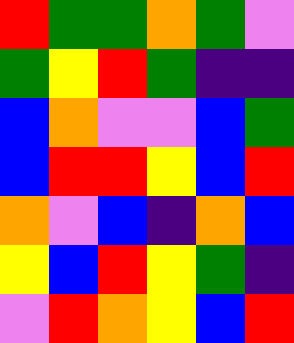[["red", "green", "green", "orange", "green", "violet"], ["green", "yellow", "red", "green", "indigo", "indigo"], ["blue", "orange", "violet", "violet", "blue", "green"], ["blue", "red", "red", "yellow", "blue", "red"], ["orange", "violet", "blue", "indigo", "orange", "blue"], ["yellow", "blue", "red", "yellow", "green", "indigo"], ["violet", "red", "orange", "yellow", "blue", "red"]]